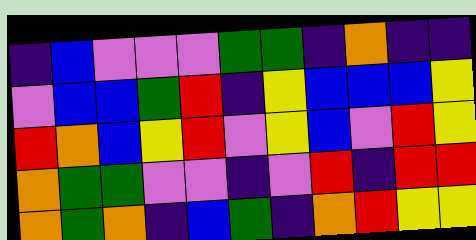[["indigo", "blue", "violet", "violet", "violet", "green", "green", "indigo", "orange", "indigo", "indigo"], ["violet", "blue", "blue", "green", "red", "indigo", "yellow", "blue", "blue", "blue", "yellow"], ["red", "orange", "blue", "yellow", "red", "violet", "yellow", "blue", "violet", "red", "yellow"], ["orange", "green", "green", "violet", "violet", "indigo", "violet", "red", "indigo", "red", "red"], ["orange", "green", "orange", "indigo", "blue", "green", "indigo", "orange", "red", "yellow", "yellow"]]